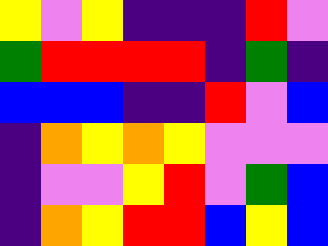[["yellow", "violet", "yellow", "indigo", "indigo", "indigo", "red", "violet"], ["green", "red", "red", "red", "red", "indigo", "green", "indigo"], ["blue", "blue", "blue", "indigo", "indigo", "red", "violet", "blue"], ["indigo", "orange", "yellow", "orange", "yellow", "violet", "violet", "violet"], ["indigo", "violet", "violet", "yellow", "red", "violet", "green", "blue"], ["indigo", "orange", "yellow", "red", "red", "blue", "yellow", "blue"]]